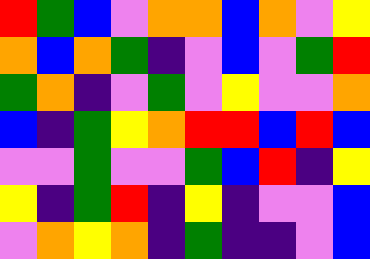[["red", "green", "blue", "violet", "orange", "orange", "blue", "orange", "violet", "yellow"], ["orange", "blue", "orange", "green", "indigo", "violet", "blue", "violet", "green", "red"], ["green", "orange", "indigo", "violet", "green", "violet", "yellow", "violet", "violet", "orange"], ["blue", "indigo", "green", "yellow", "orange", "red", "red", "blue", "red", "blue"], ["violet", "violet", "green", "violet", "violet", "green", "blue", "red", "indigo", "yellow"], ["yellow", "indigo", "green", "red", "indigo", "yellow", "indigo", "violet", "violet", "blue"], ["violet", "orange", "yellow", "orange", "indigo", "green", "indigo", "indigo", "violet", "blue"]]